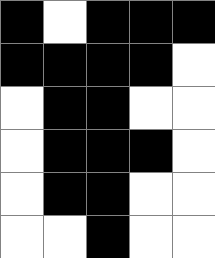[["black", "white", "black", "black", "black"], ["black", "black", "black", "black", "white"], ["white", "black", "black", "white", "white"], ["white", "black", "black", "black", "white"], ["white", "black", "black", "white", "white"], ["white", "white", "black", "white", "white"]]